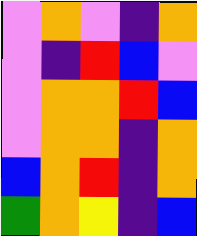[["violet", "orange", "violet", "indigo", "orange"], ["violet", "indigo", "red", "blue", "violet"], ["violet", "orange", "orange", "red", "blue"], ["violet", "orange", "orange", "indigo", "orange"], ["blue", "orange", "red", "indigo", "orange"], ["green", "orange", "yellow", "indigo", "blue"]]